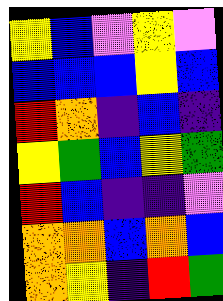[["yellow", "blue", "violet", "yellow", "violet"], ["blue", "blue", "blue", "yellow", "blue"], ["red", "orange", "indigo", "blue", "indigo"], ["yellow", "green", "blue", "yellow", "green"], ["red", "blue", "indigo", "indigo", "violet"], ["orange", "orange", "blue", "orange", "blue"], ["orange", "yellow", "indigo", "red", "green"]]